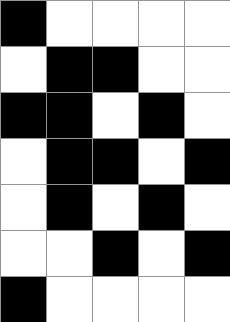[["black", "white", "white", "white", "white"], ["white", "black", "black", "white", "white"], ["black", "black", "white", "black", "white"], ["white", "black", "black", "white", "black"], ["white", "black", "white", "black", "white"], ["white", "white", "black", "white", "black"], ["black", "white", "white", "white", "white"]]